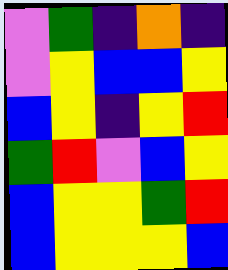[["violet", "green", "indigo", "orange", "indigo"], ["violet", "yellow", "blue", "blue", "yellow"], ["blue", "yellow", "indigo", "yellow", "red"], ["green", "red", "violet", "blue", "yellow"], ["blue", "yellow", "yellow", "green", "red"], ["blue", "yellow", "yellow", "yellow", "blue"]]